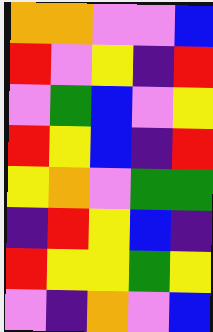[["orange", "orange", "violet", "violet", "blue"], ["red", "violet", "yellow", "indigo", "red"], ["violet", "green", "blue", "violet", "yellow"], ["red", "yellow", "blue", "indigo", "red"], ["yellow", "orange", "violet", "green", "green"], ["indigo", "red", "yellow", "blue", "indigo"], ["red", "yellow", "yellow", "green", "yellow"], ["violet", "indigo", "orange", "violet", "blue"]]